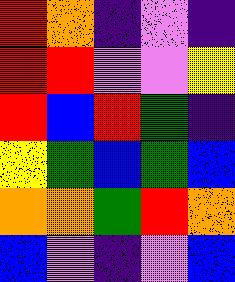[["red", "orange", "indigo", "violet", "indigo"], ["red", "red", "violet", "violet", "yellow"], ["red", "blue", "red", "green", "indigo"], ["yellow", "green", "blue", "green", "blue"], ["orange", "orange", "green", "red", "orange"], ["blue", "violet", "indigo", "violet", "blue"]]